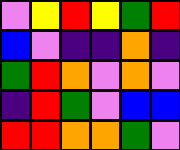[["violet", "yellow", "red", "yellow", "green", "red"], ["blue", "violet", "indigo", "indigo", "orange", "indigo"], ["green", "red", "orange", "violet", "orange", "violet"], ["indigo", "red", "green", "violet", "blue", "blue"], ["red", "red", "orange", "orange", "green", "violet"]]